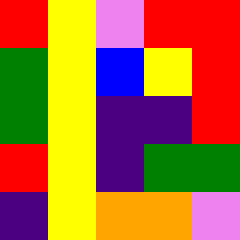[["red", "yellow", "violet", "red", "red"], ["green", "yellow", "blue", "yellow", "red"], ["green", "yellow", "indigo", "indigo", "red"], ["red", "yellow", "indigo", "green", "green"], ["indigo", "yellow", "orange", "orange", "violet"]]